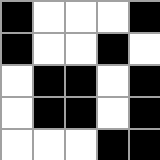[["black", "white", "white", "white", "black"], ["black", "white", "white", "black", "white"], ["white", "black", "black", "white", "black"], ["white", "black", "black", "white", "black"], ["white", "white", "white", "black", "black"]]